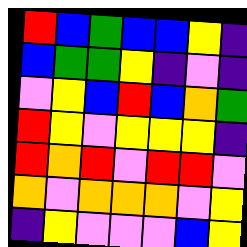[["red", "blue", "green", "blue", "blue", "yellow", "indigo"], ["blue", "green", "green", "yellow", "indigo", "violet", "indigo"], ["violet", "yellow", "blue", "red", "blue", "orange", "green"], ["red", "yellow", "violet", "yellow", "yellow", "yellow", "indigo"], ["red", "orange", "red", "violet", "red", "red", "violet"], ["orange", "violet", "orange", "orange", "orange", "violet", "yellow"], ["indigo", "yellow", "violet", "violet", "violet", "blue", "yellow"]]